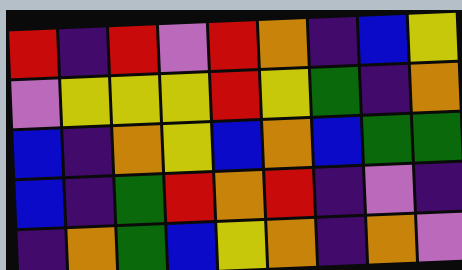[["red", "indigo", "red", "violet", "red", "orange", "indigo", "blue", "yellow"], ["violet", "yellow", "yellow", "yellow", "red", "yellow", "green", "indigo", "orange"], ["blue", "indigo", "orange", "yellow", "blue", "orange", "blue", "green", "green"], ["blue", "indigo", "green", "red", "orange", "red", "indigo", "violet", "indigo"], ["indigo", "orange", "green", "blue", "yellow", "orange", "indigo", "orange", "violet"]]